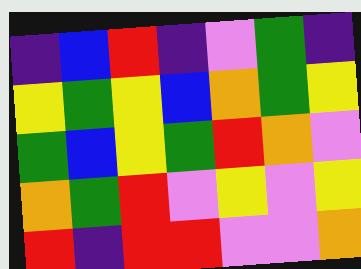[["indigo", "blue", "red", "indigo", "violet", "green", "indigo"], ["yellow", "green", "yellow", "blue", "orange", "green", "yellow"], ["green", "blue", "yellow", "green", "red", "orange", "violet"], ["orange", "green", "red", "violet", "yellow", "violet", "yellow"], ["red", "indigo", "red", "red", "violet", "violet", "orange"]]